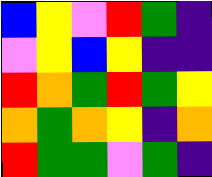[["blue", "yellow", "violet", "red", "green", "indigo"], ["violet", "yellow", "blue", "yellow", "indigo", "indigo"], ["red", "orange", "green", "red", "green", "yellow"], ["orange", "green", "orange", "yellow", "indigo", "orange"], ["red", "green", "green", "violet", "green", "indigo"]]